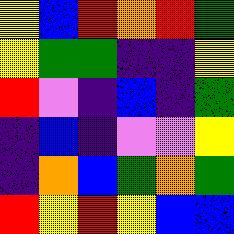[["yellow", "blue", "red", "orange", "red", "green"], ["yellow", "green", "green", "indigo", "indigo", "yellow"], ["red", "violet", "indigo", "blue", "indigo", "green"], ["indigo", "blue", "indigo", "violet", "violet", "yellow"], ["indigo", "orange", "blue", "green", "orange", "green"], ["red", "yellow", "red", "yellow", "blue", "blue"]]